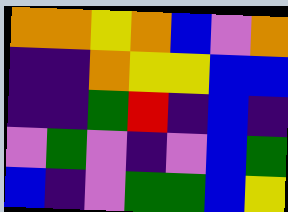[["orange", "orange", "yellow", "orange", "blue", "violet", "orange"], ["indigo", "indigo", "orange", "yellow", "yellow", "blue", "blue"], ["indigo", "indigo", "green", "red", "indigo", "blue", "indigo"], ["violet", "green", "violet", "indigo", "violet", "blue", "green"], ["blue", "indigo", "violet", "green", "green", "blue", "yellow"]]